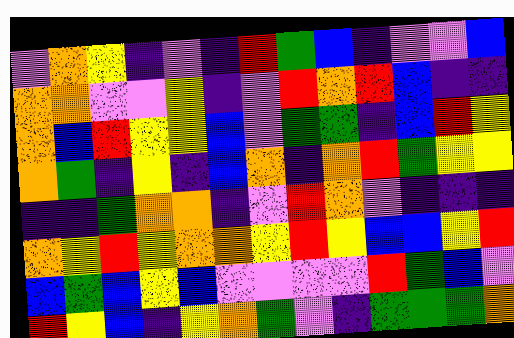[["violet", "orange", "yellow", "indigo", "violet", "indigo", "red", "green", "blue", "indigo", "violet", "violet", "blue"], ["orange", "orange", "violet", "violet", "yellow", "indigo", "violet", "red", "orange", "red", "blue", "indigo", "indigo"], ["orange", "blue", "red", "yellow", "yellow", "blue", "violet", "green", "green", "indigo", "blue", "red", "yellow"], ["orange", "green", "indigo", "yellow", "indigo", "blue", "orange", "indigo", "orange", "red", "green", "yellow", "yellow"], ["indigo", "indigo", "green", "orange", "orange", "indigo", "violet", "red", "orange", "violet", "indigo", "indigo", "indigo"], ["orange", "yellow", "red", "yellow", "orange", "orange", "yellow", "red", "yellow", "blue", "blue", "yellow", "red"], ["blue", "green", "blue", "yellow", "blue", "violet", "violet", "violet", "violet", "red", "green", "blue", "violet"], ["red", "yellow", "blue", "indigo", "yellow", "orange", "green", "violet", "indigo", "green", "green", "green", "orange"]]